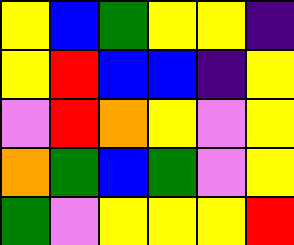[["yellow", "blue", "green", "yellow", "yellow", "indigo"], ["yellow", "red", "blue", "blue", "indigo", "yellow"], ["violet", "red", "orange", "yellow", "violet", "yellow"], ["orange", "green", "blue", "green", "violet", "yellow"], ["green", "violet", "yellow", "yellow", "yellow", "red"]]